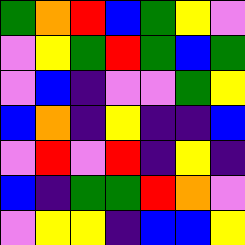[["green", "orange", "red", "blue", "green", "yellow", "violet"], ["violet", "yellow", "green", "red", "green", "blue", "green"], ["violet", "blue", "indigo", "violet", "violet", "green", "yellow"], ["blue", "orange", "indigo", "yellow", "indigo", "indigo", "blue"], ["violet", "red", "violet", "red", "indigo", "yellow", "indigo"], ["blue", "indigo", "green", "green", "red", "orange", "violet"], ["violet", "yellow", "yellow", "indigo", "blue", "blue", "yellow"]]